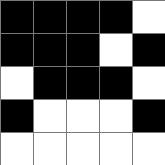[["black", "black", "black", "black", "white"], ["black", "black", "black", "white", "black"], ["white", "black", "black", "black", "white"], ["black", "white", "white", "white", "black"], ["white", "white", "white", "white", "white"]]